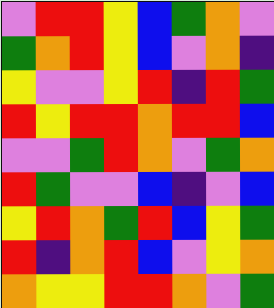[["violet", "red", "red", "yellow", "blue", "green", "orange", "violet"], ["green", "orange", "red", "yellow", "blue", "violet", "orange", "indigo"], ["yellow", "violet", "violet", "yellow", "red", "indigo", "red", "green"], ["red", "yellow", "red", "red", "orange", "red", "red", "blue"], ["violet", "violet", "green", "red", "orange", "violet", "green", "orange"], ["red", "green", "violet", "violet", "blue", "indigo", "violet", "blue"], ["yellow", "red", "orange", "green", "red", "blue", "yellow", "green"], ["red", "indigo", "orange", "red", "blue", "violet", "yellow", "orange"], ["orange", "yellow", "yellow", "red", "red", "orange", "violet", "green"]]